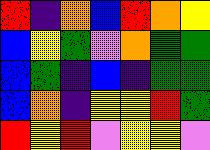[["red", "indigo", "orange", "blue", "red", "orange", "yellow"], ["blue", "yellow", "green", "violet", "orange", "green", "green"], ["blue", "green", "indigo", "blue", "indigo", "green", "green"], ["blue", "orange", "indigo", "yellow", "yellow", "red", "green"], ["red", "yellow", "red", "violet", "yellow", "yellow", "violet"]]